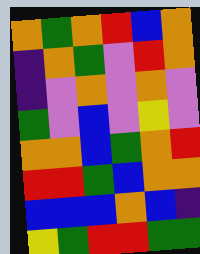[["orange", "green", "orange", "red", "blue", "orange"], ["indigo", "orange", "green", "violet", "red", "orange"], ["indigo", "violet", "orange", "violet", "orange", "violet"], ["green", "violet", "blue", "violet", "yellow", "violet"], ["orange", "orange", "blue", "green", "orange", "red"], ["red", "red", "green", "blue", "orange", "orange"], ["blue", "blue", "blue", "orange", "blue", "indigo"], ["yellow", "green", "red", "red", "green", "green"]]